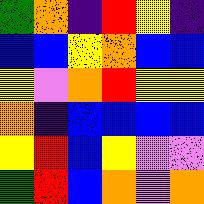[["green", "orange", "indigo", "red", "yellow", "indigo"], ["blue", "blue", "yellow", "orange", "blue", "blue"], ["yellow", "violet", "orange", "red", "yellow", "yellow"], ["orange", "indigo", "blue", "blue", "blue", "blue"], ["yellow", "red", "blue", "yellow", "violet", "violet"], ["green", "red", "blue", "orange", "violet", "orange"]]